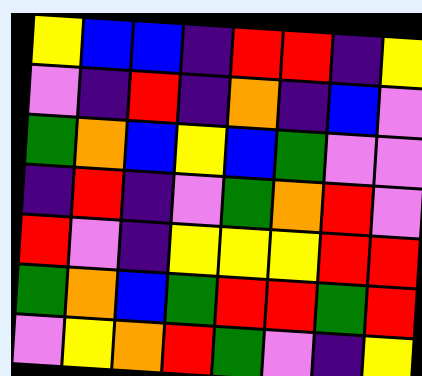[["yellow", "blue", "blue", "indigo", "red", "red", "indigo", "yellow"], ["violet", "indigo", "red", "indigo", "orange", "indigo", "blue", "violet"], ["green", "orange", "blue", "yellow", "blue", "green", "violet", "violet"], ["indigo", "red", "indigo", "violet", "green", "orange", "red", "violet"], ["red", "violet", "indigo", "yellow", "yellow", "yellow", "red", "red"], ["green", "orange", "blue", "green", "red", "red", "green", "red"], ["violet", "yellow", "orange", "red", "green", "violet", "indigo", "yellow"]]